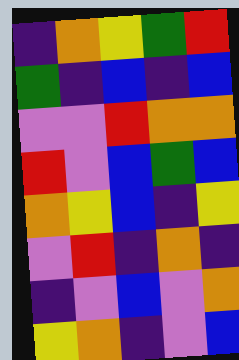[["indigo", "orange", "yellow", "green", "red"], ["green", "indigo", "blue", "indigo", "blue"], ["violet", "violet", "red", "orange", "orange"], ["red", "violet", "blue", "green", "blue"], ["orange", "yellow", "blue", "indigo", "yellow"], ["violet", "red", "indigo", "orange", "indigo"], ["indigo", "violet", "blue", "violet", "orange"], ["yellow", "orange", "indigo", "violet", "blue"]]